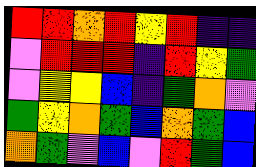[["red", "red", "orange", "red", "yellow", "red", "indigo", "indigo"], ["violet", "red", "red", "red", "indigo", "red", "yellow", "green"], ["violet", "yellow", "yellow", "blue", "indigo", "green", "orange", "violet"], ["green", "yellow", "orange", "green", "blue", "orange", "green", "blue"], ["orange", "green", "violet", "blue", "violet", "red", "green", "blue"]]